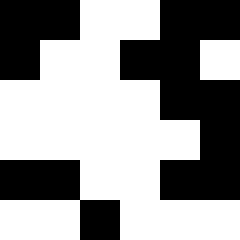[["black", "black", "white", "white", "black", "black"], ["black", "white", "white", "black", "black", "white"], ["white", "white", "white", "white", "black", "black"], ["white", "white", "white", "white", "white", "black"], ["black", "black", "white", "white", "black", "black"], ["white", "white", "black", "white", "white", "white"]]